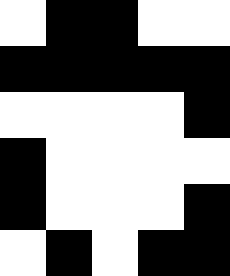[["white", "black", "black", "white", "white"], ["black", "black", "black", "black", "black"], ["white", "white", "white", "white", "black"], ["black", "white", "white", "white", "white"], ["black", "white", "white", "white", "black"], ["white", "black", "white", "black", "black"]]